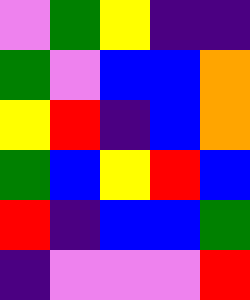[["violet", "green", "yellow", "indigo", "indigo"], ["green", "violet", "blue", "blue", "orange"], ["yellow", "red", "indigo", "blue", "orange"], ["green", "blue", "yellow", "red", "blue"], ["red", "indigo", "blue", "blue", "green"], ["indigo", "violet", "violet", "violet", "red"]]